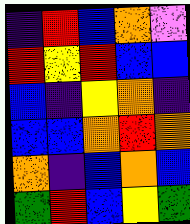[["indigo", "red", "blue", "orange", "violet"], ["red", "yellow", "red", "blue", "blue"], ["blue", "indigo", "yellow", "orange", "indigo"], ["blue", "blue", "orange", "red", "orange"], ["orange", "indigo", "blue", "orange", "blue"], ["green", "red", "blue", "yellow", "green"]]